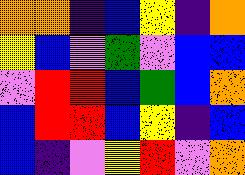[["orange", "orange", "indigo", "blue", "yellow", "indigo", "orange"], ["yellow", "blue", "violet", "green", "violet", "blue", "blue"], ["violet", "red", "red", "blue", "green", "blue", "orange"], ["blue", "red", "red", "blue", "yellow", "indigo", "blue"], ["blue", "indigo", "violet", "yellow", "red", "violet", "orange"]]